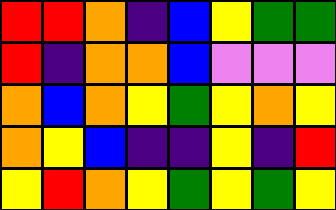[["red", "red", "orange", "indigo", "blue", "yellow", "green", "green"], ["red", "indigo", "orange", "orange", "blue", "violet", "violet", "violet"], ["orange", "blue", "orange", "yellow", "green", "yellow", "orange", "yellow"], ["orange", "yellow", "blue", "indigo", "indigo", "yellow", "indigo", "red"], ["yellow", "red", "orange", "yellow", "green", "yellow", "green", "yellow"]]